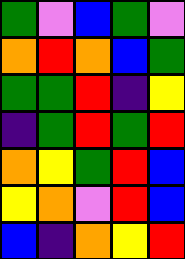[["green", "violet", "blue", "green", "violet"], ["orange", "red", "orange", "blue", "green"], ["green", "green", "red", "indigo", "yellow"], ["indigo", "green", "red", "green", "red"], ["orange", "yellow", "green", "red", "blue"], ["yellow", "orange", "violet", "red", "blue"], ["blue", "indigo", "orange", "yellow", "red"]]